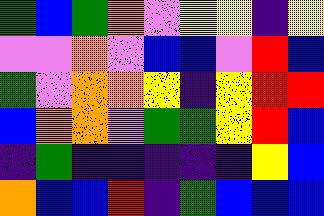[["green", "blue", "green", "orange", "violet", "yellow", "yellow", "indigo", "yellow"], ["violet", "violet", "orange", "violet", "blue", "blue", "violet", "red", "blue"], ["green", "violet", "orange", "orange", "yellow", "indigo", "yellow", "red", "red"], ["blue", "orange", "orange", "violet", "green", "green", "yellow", "red", "blue"], ["indigo", "green", "indigo", "indigo", "indigo", "indigo", "indigo", "yellow", "blue"], ["orange", "blue", "blue", "red", "indigo", "green", "blue", "blue", "blue"]]